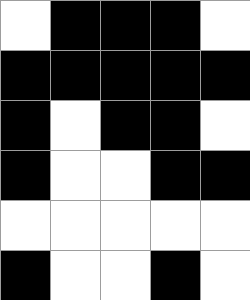[["white", "black", "black", "black", "white"], ["black", "black", "black", "black", "black"], ["black", "white", "black", "black", "white"], ["black", "white", "white", "black", "black"], ["white", "white", "white", "white", "white"], ["black", "white", "white", "black", "white"]]